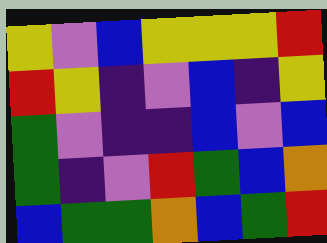[["yellow", "violet", "blue", "yellow", "yellow", "yellow", "red"], ["red", "yellow", "indigo", "violet", "blue", "indigo", "yellow"], ["green", "violet", "indigo", "indigo", "blue", "violet", "blue"], ["green", "indigo", "violet", "red", "green", "blue", "orange"], ["blue", "green", "green", "orange", "blue", "green", "red"]]